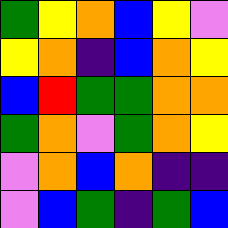[["green", "yellow", "orange", "blue", "yellow", "violet"], ["yellow", "orange", "indigo", "blue", "orange", "yellow"], ["blue", "red", "green", "green", "orange", "orange"], ["green", "orange", "violet", "green", "orange", "yellow"], ["violet", "orange", "blue", "orange", "indigo", "indigo"], ["violet", "blue", "green", "indigo", "green", "blue"]]